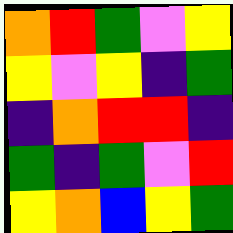[["orange", "red", "green", "violet", "yellow"], ["yellow", "violet", "yellow", "indigo", "green"], ["indigo", "orange", "red", "red", "indigo"], ["green", "indigo", "green", "violet", "red"], ["yellow", "orange", "blue", "yellow", "green"]]